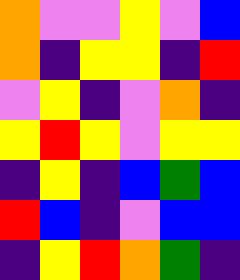[["orange", "violet", "violet", "yellow", "violet", "blue"], ["orange", "indigo", "yellow", "yellow", "indigo", "red"], ["violet", "yellow", "indigo", "violet", "orange", "indigo"], ["yellow", "red", "yellow", "violet", "yellow", "yellow"], ["indigo", "yellow", "indigo", "blue", "green", "blue"], ["red", "blue", "indigo", "violet", "blue", "blue"], ["indigo", "yellow", "red", "orange", "green", "indigo"]]